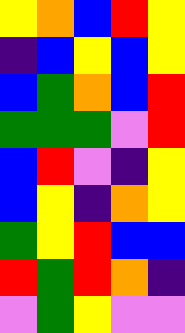[["yellow", "orange", "blue", "red", "yellow"], ["indigo", "blue", "yellow", "blue", "yellow"], ["blue", "green", "orange", "blue", "red"], ["green", "green", "green", "violet", "red"], ["blue", "red", "violet", "indigo", "yellow"], ["blue", "yellow", "indigo", "orange", "yellow"], ["green", "yellow", "red", "blue", "blue"], ["red", "green", "red", "orange", "indigo"], ["violet", "green", "yellow", "violet", "violet"]]